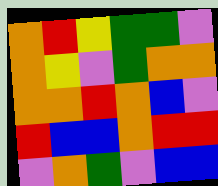[["orange", "red", "yellow", "green", "green", "violet"], ["orange", "yellow", "violet", "green", "orange", "orange"], ["orange", "orange", "red", "orange", "blue", "violet"], ["red", "blue", "blue", "orange", "red", "red"], ["violet", "orange", "green", "violet", "blue", "blue"]]